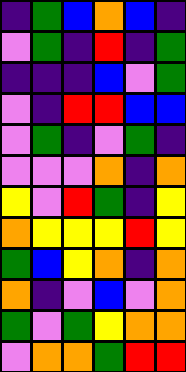[["indigo", "green", "blue", "orange", "blue", "indigo"], ["violet", "green", "indigo", "red", "indigo", "green"], ["indigo", "indigo", "indigo", "blue", "violet", "green"], ["violet", "indigo", "red", "red", "blue", "blue"], ["violet", "green", "indigo", "violet", "green", "indigo"], ["violet", "violet", "violet", "orange", "indigo", "orange"], ["yellow", "violet", "red", "green", "indigo", "yellow"], ["orange", "yellow", "yellow", "yellow", "red", "yellow"], ["green", "blue", "yellow", "orange", "indigo", "orange"], ["orange", "indigo", "violet", "blue", "violet", "orange"], ["green", "violet", "green", "yellow", "orange", "orange"], ["violet", "orange", "orange", "green", "red", "red"]]